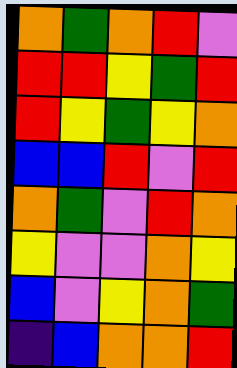[["orange", "green", "orange", "red", "violet"], ["red", "red", "yellow", "green", "red"], ["red", "yellow", "green", "yellow", "orange"], ["blue", "blue", "red", "violet", "red"], ["orange", "green", "violet", "red", "orange"], ["yellow", "violet", "violet", "orange", "yellow"], ["blue", "violet", "yellow", "orange", "green"], ["indigo", "blue", "orange", "orange", "red"]]